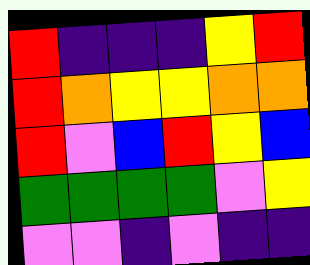[["red", "indigo", "indigo", "indigo", "yellow", "red"], ["red", "orange", "yellow", "yellow", "orange", "orange"], ["red", "violet", "blue", "red", "yellow", "blue"], ["green", "green", "green", "green", "violet", "yellow"], ["violet", "violet", "indigo", "violet", "indigo", "indigo"]]